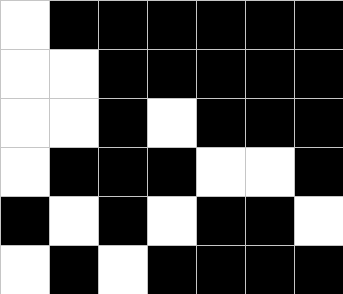[["white", "black", "black", "black", "black", "black", "black"], ["white", "white", "black", "black", "black", "black", "black"], ["white", "white", "black", "white", "black", "black", "black"], ["white", "black", "black", "black", "white", "white", "black"], ["black", "white", "black", "white", "black", "black", "white"], ["white", "black", "white", "black", "black", "black", "black"]]